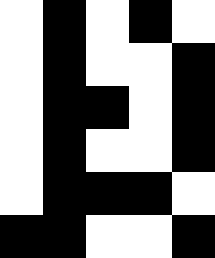[["white", "black", "white", "black", "white"], ["white", "black", "white", "white", "black"], ["white", "black", "black", "white", "black"], ["white", "black", "white", "white", "black"], ["white", "black", "black", "black", "white"], ["black", "black", "white", "white", "black"]]